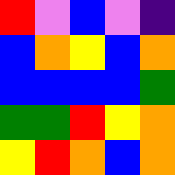[["red", "violet", "blue", "violet", "indigo"], ["blue", "orange", "yellow", "blue", "orange"], ["blue", "blue", "blue", "blue", "green"], ["green", "green", "red", "yellow", "orange"], ["yellow", "red", "orange", "blue", "orange"]]